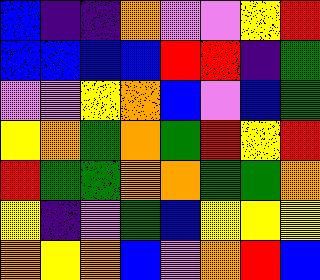[["blue", "indigo", "indigo", "orange", "violet", "violet", "yellow", "red"], ["blue", "blue", "blue", "blue", "red", "red", "indigo", "green"], ["violet", "violet", "yellow", "orange", "blue", "violet", "blue", "green"], ["yellow", "orange", "green", "orange", "green", "red", "yellow", "red"], ["red", "green", "green", "orange", "orange", "green", "green", "orange"], ["yellow", "indigo", "violet", "green", "blue", "yellow", "yellow", "yellow"], ["orange", "yellow", "orange", "blue", "violet", "orange", "red", "blue"]]